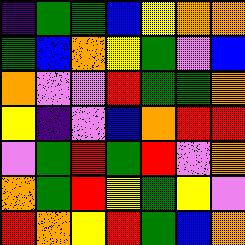[["indigo", "green", "green", "blue", "yellow", "orange", "orange"], ["green", "blue", "orange", "yellow", "green", "violet", "blue"], ["orange", "violet", "violet", "red", "green", "green", "orange"], ["yellow", "indigo", "violet", "blue", "orange", "red", "red"], ["violet", "green", "red", "green", "red", "violet", "orange"], ["orange", "green", "red", "yellow", "green", "yellow", "violet"], ["red", "orange", "yellow", "red", "green", "blue", "orange"]]